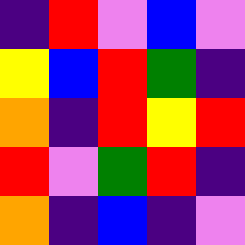[["indigo", "red", "violet", "blue", "violet"], ["yellow", "blue", "red", "green", "indigo"], ["orange", "indigo", "red", "yellow", "red"], ["red", "violet", "green", "red", "indigo"], ["orange", "indigo", "blue", "indigo", "violet"]]